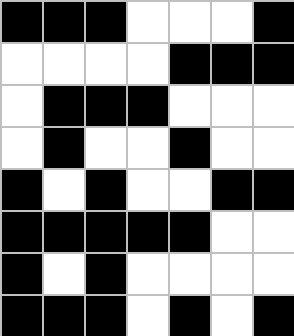[["black", "black", "black", "white", "white", "white", "black"], ["white", "white", "white", "white", "black", "black", "black"], ["white", "black", "black", "black", "white", "white", "white"], ["white", "black", "white", "white", "black", "white", "white"], ["black", "white", "black", "white", "white", "black", "black"], ["black", "black", "black", "black", "black", "white", "white"], ["black", "white", "black", "white", "white", "white", "white"], ["black", "black", "black", "white", "black", "white", "black"]]